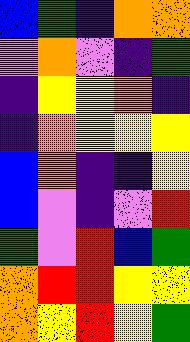[["blue", "green", "indigo", "orange", "orange"], ["violet", "orange", "violet", "indigo", "green"], ["indigo", "yellow", "yellow", "orange", "indigo"], ["indigo", "orange", "yellow", "yellow", "yellow"], ["blue", "orange", "indigo", "indigo", "yellow"], ["blue", "violet", "indigo", "violet", "red"], ["green", "violet", "red", "blue", "green"], ["orange", "red", "red", "yellow", "yellow"], ["orange", "yellow", "red", "yellow", "green"]]